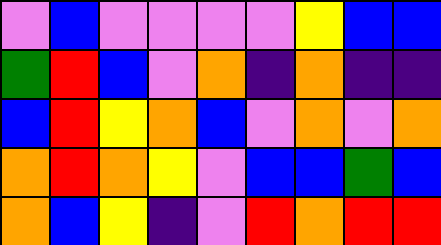[["violet", "blue", "violet", "violet", "violet", "violet", "yellow", "blue", "blue"], ["green", "red", "blue", "violet", "orange", "indigo", "orange", "indigo", "indigo"], ["blue", "red", "yellow", "orange", "blue", "violet", "orange", "violet", "orange"], ["orange", "red", "orange", "yellow", "violet", "blue", "blue", "green", "blue"], ["orange", "blue", "yellow", "indigo", "violet", "red", "orange", "red", "red"]]